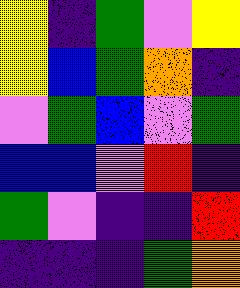[["yellow", "indigo", "green", "violet", "yellow"], ["yellow", "blue", "green", "orange", "indigo"], ["violet", "green", "blue", "violet", "green"], ["blue", "blue", "violet", "red", "indigo"], ["green", "violet", "indigo", "indigo", "red"], ["indigo", "indigo", "indigo", "green", "orange"]]